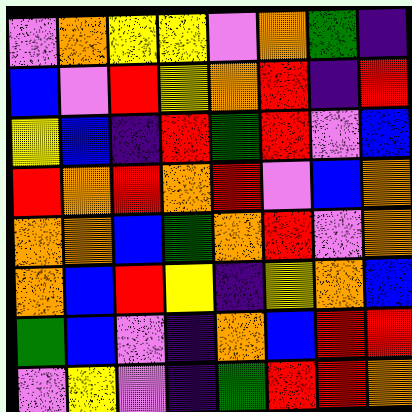[["violet", "orange", "yellow", "yellow", "violet", "orange", "green", "indigo"], ["blue", "violet", "red", "yellow", "orange", "red", "indigo", "red"], ["yellow", "blue", "indigo", "red", "green", "red", "violet", "blue"], ["red", "orange", "red", "orange", "red", "violet", "blue", "orange"], ["orange", "orange", "blue", "green", "orange", "red", "violet", "orange"], ["orange", "blue", "red", "yellow", "indigo", "yellow", "orange", "blue"], ["green", "blue", "violet", "indigo", "orange", "blue", "red", "red"], ["violet", "yellow", "violet", "indigo", "green", "red", "red", "orange"]]